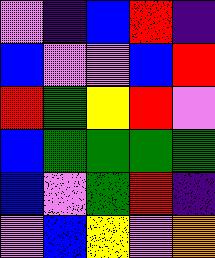[["violet", "indigo", "blue", "red", "indigo"], ["blue", "violet", "violet", "blue", "red"], ["red", "green", "yellow", "red", "violet"], ["blue", "green", "green", "green", "green"], ["blue", "violet", "green", "red", "indigo"], ["violet", "blue", "yellow", "violet", "orange"]]